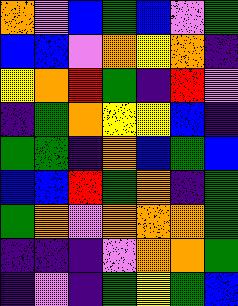[["orange", "violet", "blue", "green", "blue", "violet", "green"], ["blue", "blue", "violet", "orange", "yellow", "orange", "indigo"], ["yellow", "orange", "red", "green", "indigo", "red", "violet"], ["indigo", "green", "orange", "yellow", "yellow", "blue", "indigo"], ["green", "green", "indigo", "orange", "blue", "green", "blue"], ["blue", "blue", "red", "green", "orange", "indigo", "green"], ["green", "orange", "violet", "orange", "orange", "orange", "green"], ["indigo", "indigo", "indigo", "violet", "orange", "orange", "green"], ["indigo", "violet", "indigo", "green", "yellow", "green", "blue"]]